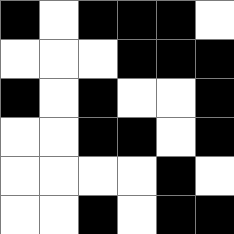[["black", "white", "black", "black", "black", "white"], ["white", "white", "white", "black", "black", "black"], ["black", "white", "black", "white", "white", "black"], ["white", "white", "black", "black", "white", "black"], ["white", "white", "white", "white", "black", "white"], ["white", "white", "black", "white", "black", "black"]]